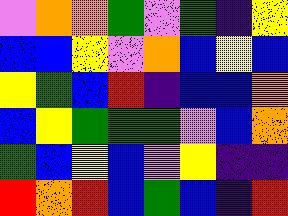[["violet", "orange", "orange", "green", "violet", "green", "indigo", "yellow"], ["blue", "blue", "yellow", "violet", "orange", "blue", "yellow", "blue"], ["yellow", "green", "blue", "red", "indigo", "blue", "blue", "orange"], ["blue", "yellow", "green", "green", "green", "violet", "blue", "orange"], ["green", "blue", "yellow", "blue", "violet", "yellow", "indigo", "indigo"], ["red", "orange", "red", "blue", "green", "blue", "indigo", "red"]]